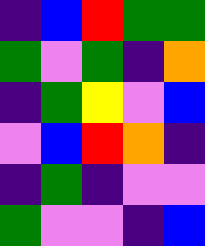[["indigo", "blue", "red", "green", "green"], ["green", "violet", "green", "indigo", "orange"], ["indigo", "green", "yellow", "violet", "blue"], ["violet", "blue", "red", "orange", "indigo"], ["indigo", "green", "indigo", "violet", "violet"], ["green", "violet", "violet", "indigo", "blue"]]